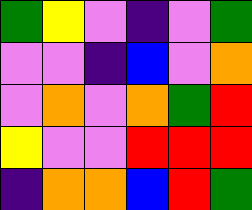[["green", "yellow", "violet", "indigo", "violet", "green"], ["violet", "violet", "indigo", "blue", "violet", "orange"], ["violet", "orange", "violet", "orange", "green", "red"], ["yellow", "violet", "violet", "red", "red", "red"], ["indigo", "orange", "orange", "blue", "red", "green"]]